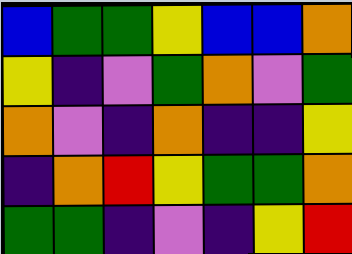[["blue", "green", "green", "yellow", "blue", "blue", "orange"], ["yellow", "indigo", "violet", "green", "orange", "violet", "green"], ["orange", "violet", "indigo", "orange", "indigo", "indigo", "yellow"], ["indigo", "orange", "red", "yellow", "green", "green", "orange"], ["green", "green", "indigo", "violet", "indigo", "yellow", "red"]]